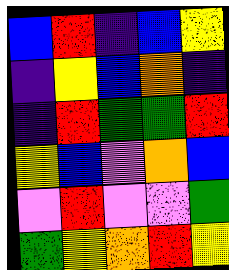[["blue", "red", "indigo", "blue", "yellow"], ["indigo", "yellow", "blue", "orange", "indigo"], ["indigo", "red", "green", "green", "red"], ["yellow", "blue", "violet", "orange", "blue"], ["violet", "red", "violet", "violet", "green"], ["green", "yellow", "orange", "red", "yellow"]]